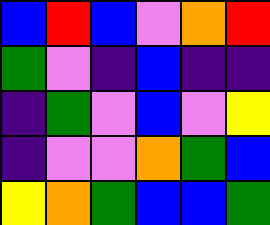[["blue", "red", "blue", "violet", "orange", "red"], ["green", "violet", "indigo", "blue", "indigo", "indigo"], ["indigo", "green", "violet", "blue", "violet", "yellow"], ["indigo", "violet", "violet", "orange", "green", "blue"], ["yellow", "orange", "green", "blue", "blue", "green"]]